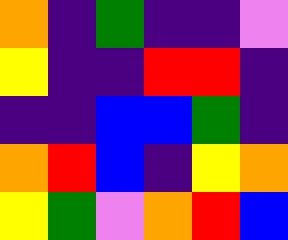[["orange", "indigo", "green", "indigo", "indigo", "violet"], ["yellow", "indigo", "indigo", "red", "red", "indigo"], ["indigo", "indigo", "blue", "blue", "green", "indigo"], ["orange", "red", "blue", "indigo", "yellow", "orange"], ["yellow", "green", "violet", "orange", "red", "blue"]]